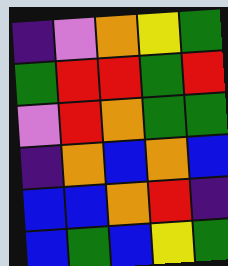[["indigo", "violet", "orange", "yellow", "green"], ["green", "red", "red", "green", "red"], ["violet", "red", "orange", "green", "green"], ["indigo", "orange", "blue", "orange", "blue"], ["blue", "blue", "orange", "red", "indigo"], ["blue", "green", "blue", "yellow", "green"]]